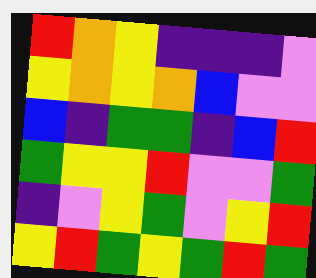[["red", "orange", "yellow", "indigo", "indigo", "indigo", "violet"], ["yellow", "orange", "yellow", "orange", "blue", "violet", "violet"], ["blue", "indigo", "green", "green", "indigo", "blue", "red"], ["green", "yellow", "yellow", "red", "violet", "violet", "green"], ["indigo", "violet", "yellow", "green", "violet", "yellow", "red"], ["yellow", "red", "green", "yellow", "green", "red", "green"]]